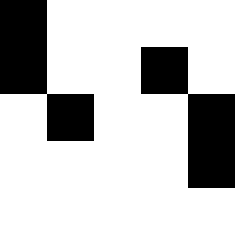[["black", "white", "white", "white", "white"], ["black", "white", "white", "black", "white"], ["white", "black", "white", "white", "black"], ["white", "white", "white", "white", "black"], ["white", "white", "white", "white", "white"]]